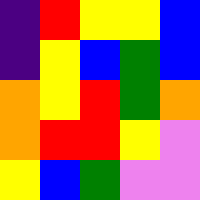[["indigo", "red", "yellow", "yellow", "blue"], ["indigo", "yellow", "blue", "green", "blue"], ["orange", "yellow", "red", "green", "orange"], ["orange", "red", "red", "yellow", "violet"], ["yellow", "blue", "green", "violet", "violet"]]